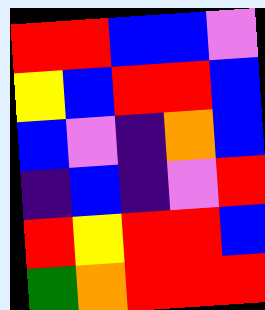[["red", "red", "blue", "blue", "violet"], ["yellow", "blue", "red", "red", "blue"], ["blue", "violet", "indigo", "orange", "blue"], ["indigo", "blue", "indigo", "violet", "red"], ["red", "yellow", "red", "red", "blue"], ["green", "orange", "red", "red", "red"]]